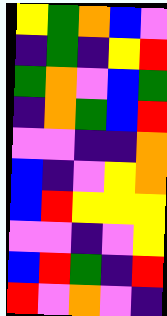[["yellow", "green", "orange", "blue", "violet"], ["indigo", "green", "indigo", "yellow", "red"], ["green", "orange", "violet", "blue", "green"], ["indigo", "orange", "green", "blue", "red"], ["violet", "violet", "indigo", "indigo", "orange"], ["blue", "indigo", "violet", "yellow", "orange"], ["blue", "red", "yellow", "yellow", "yellow"], ["violet", "violet", "indigo", "violet", "yellow"], ["blue", "red", "green", "indigo", "red"], ["red", "violet", "orange", "violet", "indigo"]]